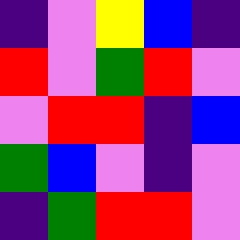[["indigo", "violet", "yellow", "blue", "indigo"], ["red", "violet", "green", "red", "violet"], ["violet", "red", "red", "indigo", "blue"], ["green", "blue", "violet", "indigo", "violet"], ["indigo", "green", "red", "red", "violet"]]